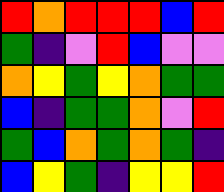[["red", "orange", "red", "red", "red", "blue", "red"], ["green", "indigo", "violet", "red", "blue", "violet", "violet"], ["orange", "yellow", "green", "yellow", "orange", "green", "green"], ["blue", "indigo", "green", "green", "orange", "violet", "red"], ["green", "blue", "orange", "green", "orange", "green", "indigo"], ["blue", "yellow", "green", "indigo", "yellow", "yellow", "red"]]